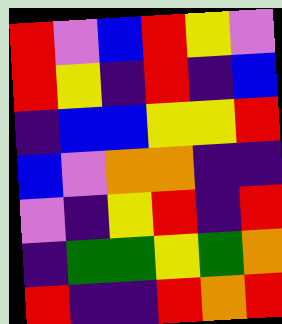[["red", "violet", "blue", "red", "yellow", "violet"], ["red", "yellow", "indigo", "red", "indigo", "blue"], ["indigo", "blue", "blue", "yellow", "yellow", "red"], ["blue", "violet", "orange", "orange", "indigo", "indigo"], ["violet", "indigo", "yellow", "red", "indigo", "red"], ["indigo", "green", "green", "yellow", "green", "orange"], ["red", "indigo", "indigo", "red", "orange", "red"]]